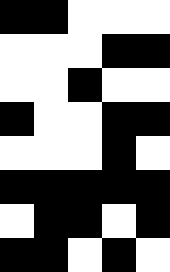[["black", "black", "white", "white", "white"], ["white", "white", "white", "black", "black"], ["white", "white", "black", "white", "white"], ["black", "white", "white", "black", "black"], ["white", "white", "white", "black", "white"], ["black", "black", "black", "black", "black"], ["white", "black", "black", "white", "black"], ["black", "black", "white", "black", "white"]]